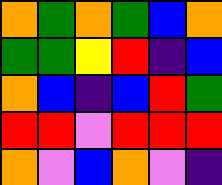[["orange", "green", "orange", "green", "blue", "orange"], ["green", "green", "yellow", "red", "indigo", "blue"], ["orange", "blue", "indigo", "blue", "red", "green"], ["red", "red", "violet", "red", "red", "red"], ["orange", "violet", "blue", "orange", "violet", "indigo"]]